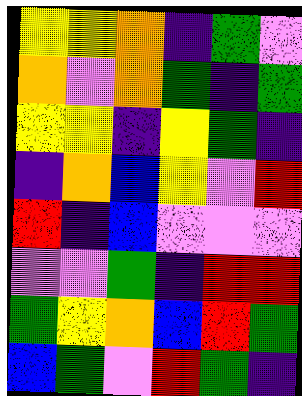[["yellow", "yellow", "orange", "indigo", "green", "violet"], ["orange", "violet", "orange", "green", "indigo", "green"], ["yellow", "yellow", "indigo", "yellow", "green", "indigo"], ["indigo", "orange", "blue", "yellow", "violet", "red"], ["red", "indigo", "blue", "violet", "violet", "violet"], ["violet", "violet", "green", "indigo", "red", "red"], ["green", "yellow", "orange", "blue", "red", "green"], ["blue", "green", "violet", "red", "green", "indigo"]]